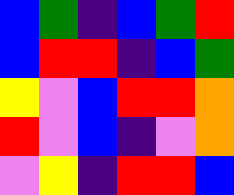[["blue", "green", "indigo", "blue", "green", "red"], ["blue", "red", "red", "indigo", "blue", "green"], ["yellow", "violet", "blue", "red", "red", "orange"], ["red", "violet", "blue", "indigo", "violet", "orange"], ["violet", "yellow", "indigo", "red", "red", "blue"]]